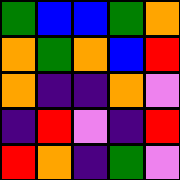[["green", "blue", "blue", "green", "orange"], ["orange", "green", "orange", "blue", "red"], ["orange", "indigo", "indigo", "orange", "violet"], ["indigo", "red", "violet", "indigo", "red"], ["red", "orange", "indigo", "green", "violet"]]